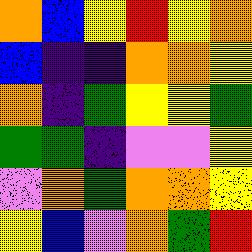[["orange", "blue", "yellow", "red", "yellow", "orange"], ["blue", "indigo", "indigo", "orange", "orange", "yellow"], ["orange", "indigo", "green", "yellow", "yellow", "green"], ["green", "green", "indigo", "violet", "violet", "yellow"], ["violet", "orange", "green", "orange", "orange", "yellow"], ["yellow", "blue", "violet", "orange", "green", "red"]]